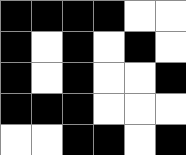[["black", "black", "black", "black", "white", "white"], ["black", "white", "black", "white", "black", "white"], ["black", "white", "black", "white", "white", "black"], ["black", "black", "black", "white", "white", "white"], ["white", "white", "black", "black", "white", "black"]]